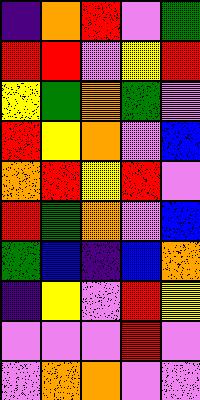[["indigo", "orange", "red", "violet", "green"], ["red", "red", "violet", "yellow", "red"], ["yellow", "green", "orange", "green", "violet"], ["red", "yellow", "orange", "violet", "blue"], ["orange", "red", "yellow", "red", "violet"], ["red", "green", "orange", "violet", "blue"], ["green", "blue", "indigo", "blue", "orange"], ["indigo", "yellow", "violet", "red", "yellow"], ["violet", "violet", "violet", "red", "violet"], ["violet", "orange", "orange", "violet", "violet"]]